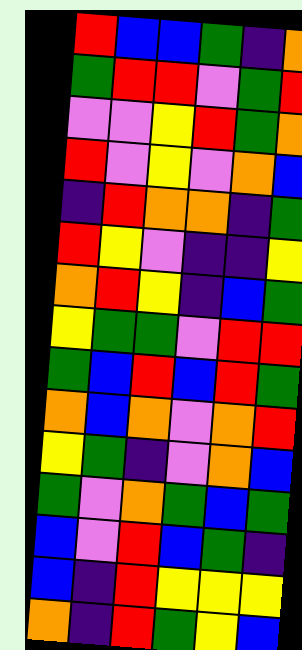[["red", "blue", "blue", "green", "indigo", "orange"], ["green", "red", "red", "violet", "green", "red"], ["violet", "violet", "yellow", "red", "green", "orange"], ["red", "violet", "yellow", "violet", "orange", "blue"], ["indigo", "red", "orange", "orange", "indigo", "green"], ["red", "yellow", "violet", "indigo", "indigo", "yellow"], ["orange", "red", "yellow", "indigo", "blue", "green"], ["yellow", "green", "green", "violet", "red", "red"], ["green", "blue", "red", "blue", "red", "green"], ["orange", "blue", "orange", "violet", "orange", "red"], ["yellow", "green", "indigo", "violet", "orange", "blue"], ["green", "violet", "orange", "green", "blue", "green"], ["blue", "violet", "red", "blue", "green", "indigo"], ["blue", "indigo", "red", "yellow", "yellow", "yellow"], ["orange", "indigo", "red", "green", "yellow", "blue"]]